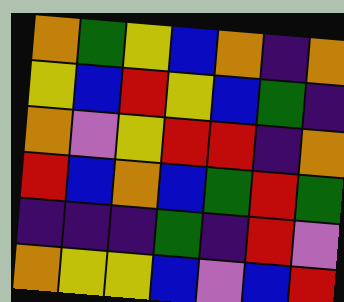[["orange", "green", "yellow", "blue", "orange", "indigo", "orange"], ["yellow", "blue", "red", "yellow", "blue", "green", "indigo"], ["orange", "violet", "yellow", "red", "red", "indigo", "orange"], ["red", "blue", "orange", "blue", "green", "red", "green"], ["indigo", "indigo", "indigo", "green", "indigo", "red", "violet"], ["orange", "yellow", "yellow", "blue", "violet", "blue", "red"]]